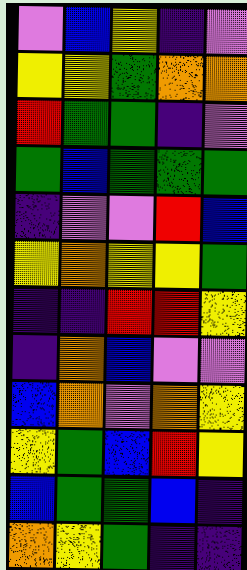[["violet", "blue", "yellow", "indigo", "violet"], ["yellow", "yellow", "green", "orange", "orange"], ["red", "green", "green", "indigo", "violet"], ["green", "blue", "green", "green", "green"], ["indigo", "violet", "violet", "red", "blue"], ["yellow", "orange", "yellow", "yellow", "green"], ["indigo", "indigo", "red", "red", "yellow"], ["indigo", "orange", "blue", "violet", "violet"], ["blue", "orange", "violet", "orange", "yellow"], ["yellow", "green", "blue", "red", "yellow"], ["blue", "green", "green", "blue", "indigo"], ["orange", "yellow", "green", "indigo", "indigo"]]